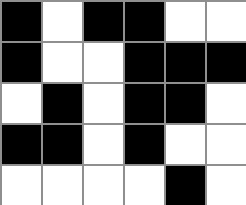[["black", "white", "black", "black", "white", "white"], ["black", "white", "white", "black", "black", "black"], ["white", "black", "white", "black", "black", "white"], ["black", "black", "white", "black", "white", "white"], ["white", "white", "white", "white", "black", "white"]]